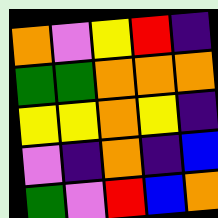[["orange", "violet", "yellow", "red", "indigo"], ["green", "green", "orange", "orange", "orange"], ["yellow", "yellow", "orange", "yellow", "indigo"], ["violet", "indigo", "orange", "indigo", "blue"], ["green", "violet", "red", "blue", "orange"]]